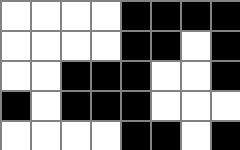[["white", "white", "white", "white", "black", "black", "black", "black"], ["white", "white", "white", "white", "black", "black", "white", "black"], ["white", "white", "black", "black", "black", "white", "white", "black"], ["black", "white", "black", "black", "black", "white", "white", "white"], ["white", "white", "white", "white", "black", "black", "white", "black"]]